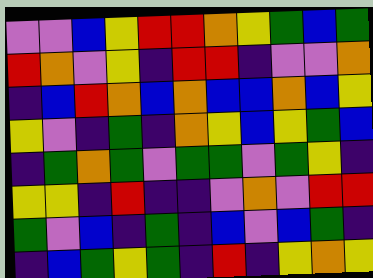[["violet", "violet", "blue", "yellow", "red", "red", "orange", "yellow", "green", "blue", "green"], ["red", "orange", "violet", "yellow", "indigo", "red", "red", "indigo", "violet", "violet", "orange"], ["indigo", "blue", "red", "orange", "blue", "orange", "blue", "blue", "orange", "blue", "yellow"], ["yellow", "violet", "indigo", "green", "indigo", "orange", "yellow", "blue", "yellow", "green", "blue"], ["indigo", "green", "orange", "green", "violet", "green", "green", "violet", "green", "yellow", "indigo"], ["yellow", "yellow", "indigo", "red", "indigo", "indigo", "violet", "orange", "violet", "red", "red"], ["green", "violet", "blue", "indigo", "green", "indigo", "blue", "violet", "blue", "green", "indigo"], ["indigo", "blue", "green", "yellow", "green", "indigo", "red", "indigo", "yellow", "orange", "yellow"]]